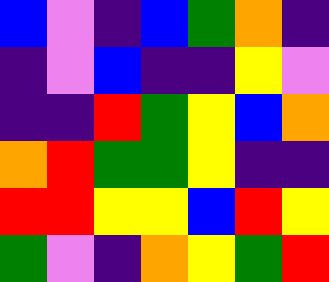[["blue", "violet", "indigo", "blue", "green", "orange", "indigo"], ["indigo", "violet", "blue", "indigo", "indigo", "yellow", "violet"], ["indigo", "indigo", "red", "green", "yellow", "blue", "orange"], ["orange", "red", "green", "green", "yellow", "indigo", "indigo"], ["red", "red", "yellow", "yellow", "blue", "red", "yellow"], ["green", "violet", "indigo", "orange", "yellow", "green", "red"]]